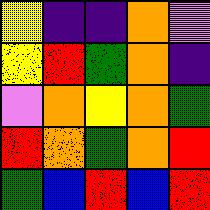[["yellow", "indigo", "indigo", "orange", "violet"], ["yellow", "red", "green", "orange", "indigo"], ["violet", "orange", "yellow", "orange", "green"], ["red", "orange", "green", "orange", "red"], ["green", "blue", "red", "blue", "red"]]